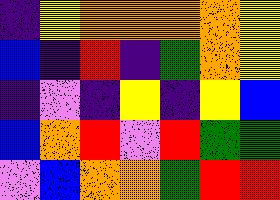[["indigo", "yellow", "orange", "orange", "orange", "orange", "yellow"], ["blue", "indigo", "red", "indigo", "green", "orange", "yellow"], ["indigo", "violet", "indigo", "yellow", "indigo", "yellow", "blue"], ["blue", "orange", "red", "violet", "red", "green", "green"], ["violet", "blue", "orange", "orange", "green", "red", "red"]]